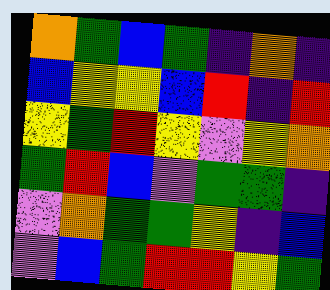[["orange", "green", "blue", "green", "indigo", "orange", "indigo"], ["blue", "yellow", "yellow", "blue", "red", "indigo", "red"], ["yellow", "green", "red", "yellow", "violet", "yellow", "orange"], ["green", "red", "blue", "violet", "green", "green", "indigo"], ["violet", "orange", "green", "green", "yellow", "indigo", "blue"], ["violet", "blue", "green", "red", "red", "yellow", "green"]]